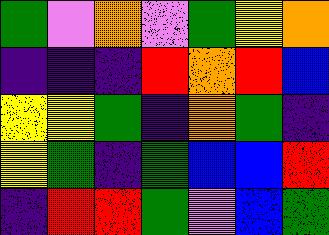[["green", "violet", "orange", "violet", "green", "yellow", "orange"], ["indigo", "indigo", "indigo", "red", "orange", "red", "blue"], ["yellow", "yellow", "green", "indigo", "orange", "green", "indigo"], ["yellow", "green", "indigo", "green", "blue", "blue", "red"], ["indigo", "red", "red", "green", "violet", "blue", "green"]]